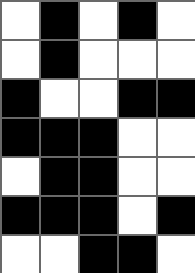[["white", "black", "white", "black", "white"], ["white", "black", "white", "white", "white"], ["black", "white", "white", "black", "black"], ["black", "black", "black", "white", "white"], ["white", "black", "black", "white", "white"], ["black", "black", "black", "white", "black"], ["white", "white", "black", "black", "white"]]